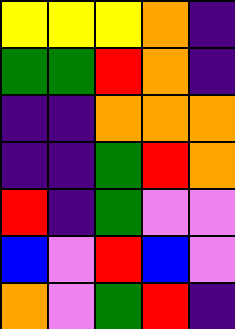[["yellow", "yellow", "yellow", "orange", "indigo"], ["green", "green", "red", "orange", "indigo"], ["indigo", "indigo", "orange", "orange", "orange"], ["indigo", "indigo", "green", "red", "orange"], ["red", "indigo", "green", "violet", "violet"], ["blue", "violet", "red", "blue", "violet"], ["orange", "violet", "green", "red", "indigo"]]